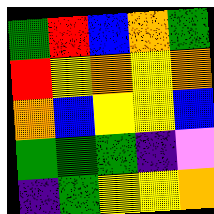[["green", "red", "blue", "orange", "green"], ["red", "yellow", "orange", "yellow", "orange"], ["orange", "blue", "yellow", "yellow", "blue"], ["green", "green", "green", "indigo", "violet"], ["indigo", "green", "yellow", "yellow", "orange"]]